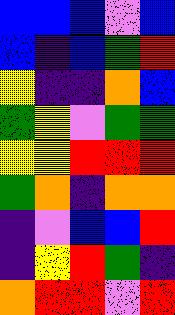[["blue", "blue", "blue", "violet", "blue"], ["blue", "indigo", "blue", "green", "red"], ["yellow", "indigo", "indigo", "orange", "blue"], ["green", "yellow", "violet", "green", "green"], ["yellow", "yellow", "red", "red", "red"], ["green", "orange", "indigo", "orange", "orange"], ["indigo", "violet", "blue", "blue", "red"], ["indigo", "yellow", "red", "green", "indigo"], ["orange", "red", "red", "violet", "red"]]